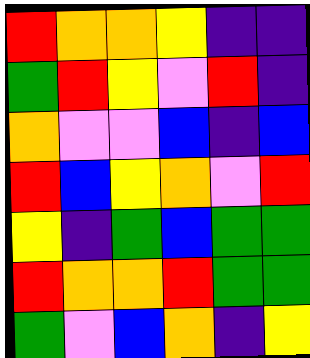[["red", "orange", "orange", "yellow", "indigo", "indigo"], ["green", "red", "yellow", "violet", "red", "indigo"], ["orange", "violet", "violet", "blue", "indigo", "blue"], ["red", "blue", "yellow", "orange", "violet", "red"], ["yellow", "indigo", "green", "blue", "green", "green"], ["red", "orange", "orange", "red", "green", "green"], ["green", "violet", "blue", "orange", "indigo", "yellow"]]